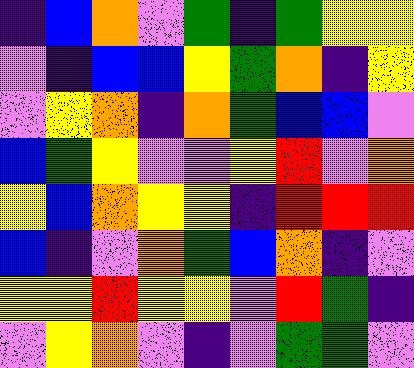[["indigo", "blue", "orange", "violet", "green", "indigo", "green", "yellow", "yellow"], ["violet", "indigo", "blue", "blue", "yellow", "green", "orange", "indigo", "yellow"], ["violet", "yellow", "orange", "indigo", "orange", "green", "blue", "blue", "violet"], ["blue", "green", "yellow", "violet", "violet", "yellow", "red", "violet", "orange"], ["yellow", "blue", "orange", "yellow", "yellow", "indigo", "red", "red", "red"], ["blue", "indigo", "violet", "orange", "green", "blue", "orange", "indigo", "violet"], ["yellow", "yellow", "red", "yellow", "yellow", "violet", "red", "green", "indigo"], ["violet", "yellow", "orange", "violet", "indigo", "violet", "green", "green", "violet"]]